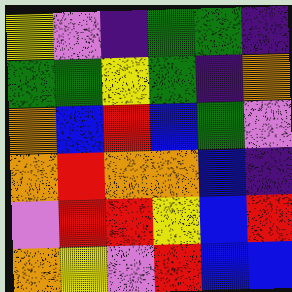[["yellow", "violet", "indigo", "green", "green", "indigo"], ["green", "green", "yellow", "green", "indigo", "orange"], ["orange", "blue", "red", "blue", "green", "violet"], ["orange", "red", "orange", "orange", "blue", "indigo"], ["violet", "red", "red", "yellow", "blue", "red"], ["orange", "yellow", "violet", "red", "blue", "blue"]]